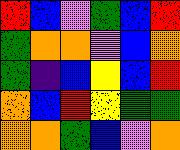[["red", "blue", "violet", "green", "blue", "red"], ["green", "orange", "orange", "violet", "blue", "orange"], ["green", "indigo", "blue", "yellow", "blue", "red"], ["orange", "blue", "red", "yellow", "green", "green"], ["orange", "orange", "green", "blue", "violet", "orange"]]